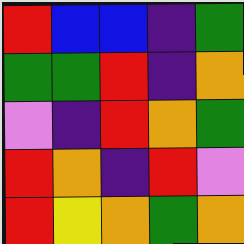[["red", "blue", "blue", "indigo", "green"], ["green", "green", "red", "indigo", "orange"], ["violet", "indigo", "red", "orange", "green"], ["red", "orange", "indigo", "red", "violet"], ["red", "yellow", "orange", "green", "orange"]]